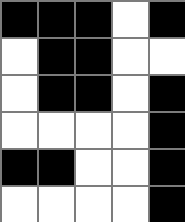[["black", "black", "black", "white", "black"], ["white", "black", "black", "white", "white"], ["white", "black", "black", "white", "black"], ["white", "white", "white", "white", "black"], ["black", "black", "white", "white", "black"], ["white", "white", "white", "white", "black"]]